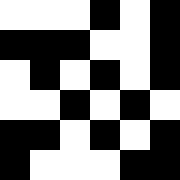[["white", "white", "white", "black", "white", "black"], ["black", "black", "black", "white", "white", "black"], ["white", "black", "white", "black", "white", "black"], ["white", "white", "black", "white", "black", "white"], ["black", "black", "white", "black", "white", "black"], ["black", "white", "white", "white", "black", "black"]]